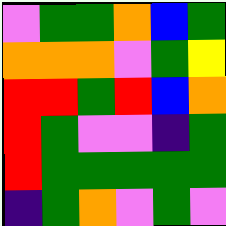[["violet", "green", "green", "orange", "blue", "green"], ["orange", "orange", "orange", "violet", "green", "yellow"], ["red", "red", "green", "red", "blue", "orange"], ["red", "green", "violet", "violet", "indigo", "green"], ["red", "green", "green", "green", "green", "green"], ["indigo", "green", "orange", "violet", "green", "violet"]]